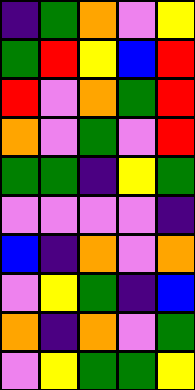[["indigo", "green", "orange", "violet", "yellow"], ["green", "red", "yellow", "blue", "red"], ["red", "violet", "orange", "green", "red"], ["orange", "violet", "green", "violet", "red"], ["green", "green", "indigo", "yellow", "green"], ["violet", "violet", "violet", "violet", "indigo"], ["blue", "indigo", "orange", "violet", "orange"], ["violet", "yellow", "green", "indigo", "blue"], ["orange", "indigo", "orange", "violet", "green"], ["violet", "yellow", "green", "green", "yellow"]]